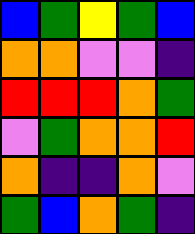[["blue", "green", "yellow", "green", "blue"], ["orange", "orange", "violet", "violet", "indigo"], ["red", "red", "red", "orange", "green"], ["violet", "green", "orange", "orange", "red"], ["orange", "indigo", "indigo", "orange", "violet"], ["green", "blue", "orange", "green", "indigo"]]